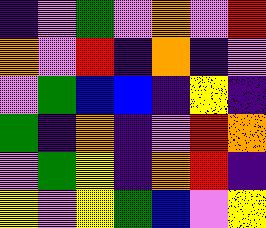[["indigo", "violet", "green", "violet", "orange", "violet", "red"], ["orange", "violet", "red", "indigo", "orange", "indigo", "violet"], ["violet", "green", "blue", "blue", "indigo", "yellow", "indigo"], ["green", "indigo", "orange", "indigo", "violet", "red", "orange"], ["violet", "green", "yellow", "indigo", "orange", "red", "indigo"], ["yellow", "violet", "yellow", "green", "blue", "violet", "yellow"]]